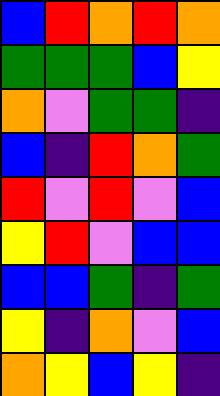[["blue", "red", "orange", "red", "orange"], ["green", "green", "green", "blue", "yellow"], ["orange", "violet", "green", "green", "indigo"], ["blue", "indigo", "red", "orange", "green"], ["red", "violet", "red", "violet", "blue"], ["yellow", "red", "violet", "blue", "blue"], ["blue", "blue", "green", "indigo", "green"], ["yellow", "indigo", "orange", "violet", "blue"], ["orange", "yellow", "blue", "yellow", "indigo"]]